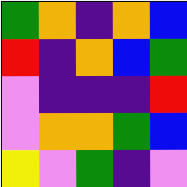[["green", "orange", "indigo", "orange", "blue"], ["red", "indigo", "orange", "blue", "green"], ["violet", "indigo", "indigo", "indigo", "red"], ["violet", "orange", "orange", "green", "blue"], ["yellow", "violet", "green", "indigo", "violet"]]